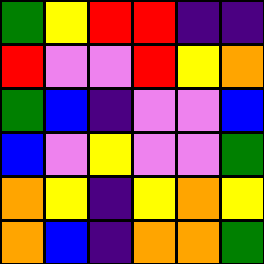[["green", "yellow", "red", "red", "indigo", "indigo"], ["red", "violet", "violet", "red", "yellow", "orange"], ["green", "blue", "indigo", "violet", "violet", "blue"], ["blue", "violet", "yellow", "violet", "violet", "green"], ["orange", "yellow", "indigo", "yellow", "orange", "yellow"], ["orange", "blue", "indigo", "orange", "orange", "green"]]